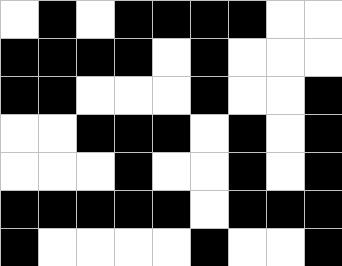[["white", "black", "white", "black", "black", "black", "black", "white", "white"], ["black", "black", "black", "black", "white", "black", "white", "white", "white"], ["black", "black", "white", "white", "white", "black", "white", "white", "black"], ["white", "white", "black", "black", "black", "white", "black", "white", "black"], ["white", "white", "white", "black", "white", "white", "black", "white", "black"], ["black", "black", "black", "black", "black", "white", "black", "black", "black"], ["black", "white", "white", "white", "white", "black", "white", "white", "black"]]